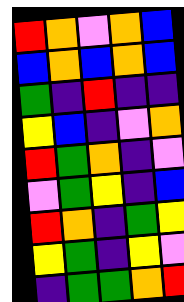[["red", "orange", "violet", "orange", "blue"], ["blue", "orange", "blue", "orange", "blue"], ["green", "indigo", "red", "indigo", "indigo"], ["yellow", "blue", "indigo", "violet", "orange"], ["red", "green", "orange", "indigo", "violet"], ["violet", "green", "yellow", "indigo", "blue"], ["red", "orange", "indigo", "green", "yellow"], ["yellow", "green", "indigo", "yellow", "violet"], ["indigo", "green", "green", "orange", "red"]]